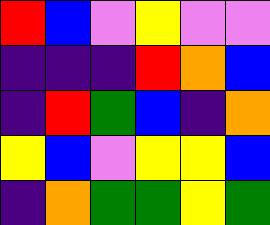[["red", "blue", "violet", "yellow", "violet", "violet"], ["indigo", "indigo", "indigo", "red", "orange", "blue"], ["indigo", "red", "green", "blue", "indigo", "orange"], ["yellow", "blue", "violet", "yellow", "yellow", "blue"], ["indigo", "orange", "green", "green", "yellow", "green"]]